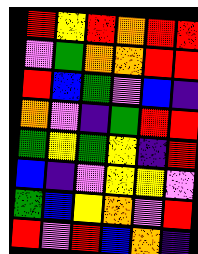[["red", "yellow", "red", "orange", "red", "red"], ["violet", "green", "orange", "orange", "red", "red"], ["red", "blue", "green", "violet", "blue", "indigo"], ["orange", "violet", "indigo", "green", "red", "red"], ["green", "yellow", "green", "yellow", "indigo", "red"], ["blue", "indigo", "violet", "yellow", "yellow", "violet"], ["green", "blue", "yellow", "orange", "violet", "red"], ["red", "violet", "red", "blue", "orange", "indigo"]]